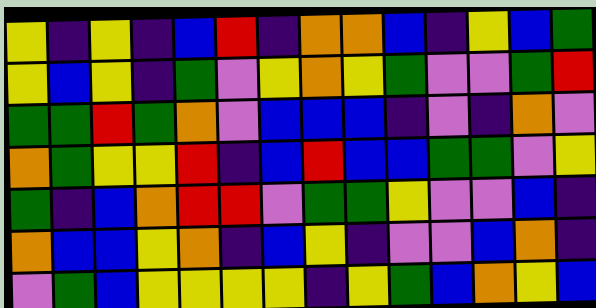[["yellow", "indigo", "yellow", "indigo", "blue", "red", "indigo", "orange", "orange", "blue", "indigo", "yellow", "blue", "green"], ["yellow", "blue", "yellow", "indigo", "green", "violet", "yellow", "orange", "yellow", "green", "violet", "violet", "green", "red"], ["green", "green", "red", "green", "orange", "violet", "blue", "blue", "blue", "indigo", "violet", "indigo", "orange", "violet"], ["orange", "green", "yellow", "yellow", "red", "indigo", "blue", "red", "blue", "blue", "green", "green", "violet", "yellow"], ["green", "indigo", "blue", "orange", "red", "red", "violet", "green", "green", "yellow", "violet", "violet", "blue", "indigo"], ["orange", "blue", "blue", "yellow", "orange", "indigo", "blue", "yellow", "indigo", "violet", "violet", "blue", "orange", "indigo"], ["violet", "green", "blue", "yellow", "yellow", "yellow", "yellow", "indigo", "yellow", "green", "blue", "orange", "yellow", "blue"]]